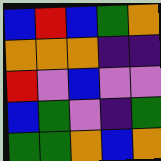[["blue", "red", "blue", "green", "orange"], ["orange", "orange", "orange", "indigo", "indigo"], ["red", "violet", "blue", "violet", "violet"], ["blue", "green", "violet", "indigo", "green"], ["green", "green", "orange", "blue", "orange"]]